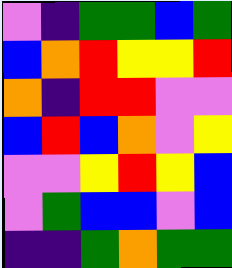[["violet", "indigo", "green", "green", "blue", "green"], ["blue", "orange", "red", "yellow", "yellow", "red"], ["orange", "indigo", "red", "red", "violet", "violet"], ["blue", "red", "blue", "orange", "violet", "yellow"], ["violet", "violet", "yellow", "red", "yellow", "blue"], ["violet", "green", "blue", "blue", "violet", "blue"], ["indigo", "indigo", "green", "orange", "green", "green"]]